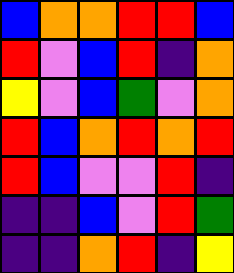[["blue", "orange", "orange", "red", "red", "blue"], ["red", "violet", "blue", "red", "indigo", "orange"], ["yellow", "violet", "blue", "green", "violet", "orange"], ["red", "blue", "orange", "red", "orange", "red"], ["red", "blue", "violet", "violet", "red", "indigo"], ["indigo", "indigo", "blue", "violet", "red", "green"], ["indigo", "indigo", "orange", "red", "indigo", "yellow"]]